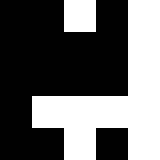[["black", "black", "white", "black", "white"], ["black", "black", "black", "black", "white"], ["black", "black", "black", "black", "white"], ["black", "white", "white", "white", "white"], ["black", "black", "white", "black", "white"]]